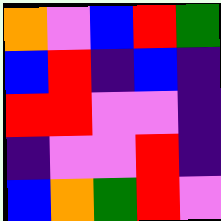[["orange", "violet", "blue", "red", "green"], ["blue", "red", "indigo", "blue", "indigo"], ["red", "red", "violet", "violet", "indigo"], ["indigo", "violet", "violet", "red", "indigo"], ["blue", "orange", "green", "red", "violet"]]